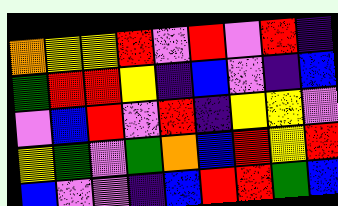[["orange", "yellow", "yellow", "red", "violet", "red", "violet", "red", "indigo"], ["green", "red", "red", "yellow", "indigo", "blue", "violet", "indigo", "blue"], ["violet", "blue", "red", "violet", "red", "indigo", "yellow", "yellow", "violet"], ["yellow", "green", "violet", "green", "orange", "blue", "red", "yellow", "red"], ["blue", "violet", "violet", "indigo", "blue", "red", "red", "green", "blue"]]